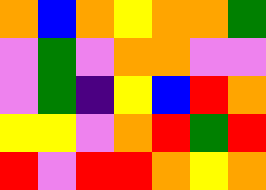[["orange", "blue", "orange", "yellow", "orange", "orange", "green"], ["violet", "green", "violet", "orange", "orange", "violet", "violet"], ["violet", "green", "indigo", "yellow", "blue", "red", "orange"], ["yellow", "yellow", "violet", "orange", "red", "green", "red"], ["red", "violet", "red", "red", "orange", "yellow", "orange"]]